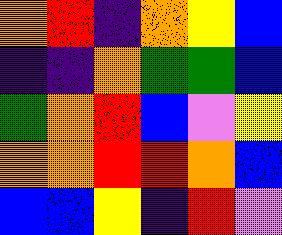[["orange", "red", "indigo", "orange", "yellow", "blue"], ["indigo", "indigo", "orange", "green", "green", "blue"], ["green", "orange", "red", "blue", "violet", "yellow"], ["orange", "orange", "red", "red", "orange", "blue"], ["blue", "blue", "yellow", "indigo", "red", "violet"]]